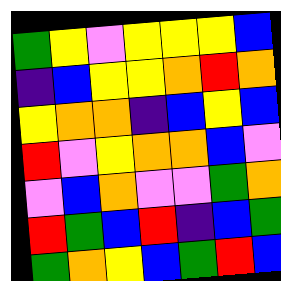[["green", "yellow", "violet", "yellow", "yellow", "yellow", "blue"], ["indigo", "blue", "yellow", "yellow", "orange", "red", "orange"], ["yellow", "orange", "orange", "indigo", "blue", "yellow", "blue"], ["red", "violet", "yellow", "orange", "orange", "blue", "violet"], ["violet", "blue", "orange", "violet", "violet", "green", "orange"], ["red", "green", "blue", "red", "indigo", "blue", "green"], ["green", "orange", "yellow", "blue", "green", "red", "blue"]]